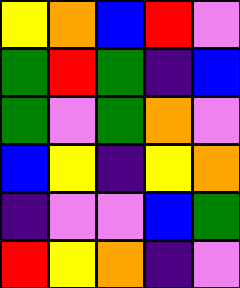[["yellow", "orange", "blue", "red", "violet"], ["green", "red", "green", "indigo", "blue"], ["green", "violet", "green", "orange", "violet"], ["blue", "yellow", "indigo", "yellow", "orange"], ["indigo", "violet", "violet", "blue", "green"], ["red", "yellow", "orange", "indigo", "violet"]]